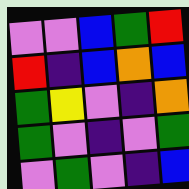[["violet", "violet", "blue", "green", "red"], ["red", "indigo", "blue", "orange", "blue"], ["green", "yellow", "violet", "indigo", "orange"], ["green", "violet", "indigo", "violet", "green"], ["violet", "green", "violet", "indigo", "blue"]]